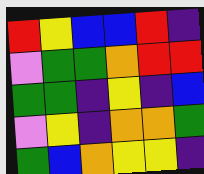[["red", "yellow", "blue", "blue", "red", "indigo"], ["violet", "green", "green", "orange", "red", "red"], ["green", "green", "indigo", "yellow", "indigo", "blue"], ["violet", "yellow", "indigo", "orange", "orange", "green"], ["green", "blue", "orange", "yellow", "yellow", "indigo"]]